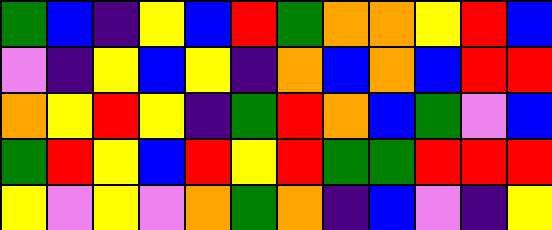[["green", "blue", "indigo", "yellow", "blue", "red", "green", "orange", "orange", "yellow", "red", "blue"], ["violet", "indigo", "yellow", "blue", "yellow", "indigo", "orange", "blue", "orange", "blue", "red", "red"], ["orange", "yellow", "red", "yellow", "indigo", "green", "red", "orange", "blue", "green", "violet", "blue"], ["green", "red", "yellow", "blue", "red", "yellow", "red", "green", "green", "red", "red", "red"], ["yellow", "violet", "yellow", "violet", "orange", "green", "orange", "indigo", "blue", "violet", "indigo", "yellow"]]